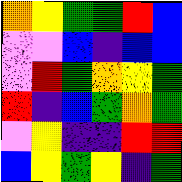[["orange", "yellow", "green", "green", "red", "blue"], ["violet", "violet", "blue", "indigo", "blue", "blue"], ["violet", "red", "green", "orange", "yellow", "green"], ["red", "indigo", "blue", "green", "orange", "green"], ["violet", "yellow", "indigo", "indigo", "red", "red"], ["blue", "yellow", "green", "yellow", "indigo", "green"]]